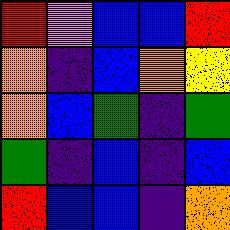[["red", "violet", "blue", "blue", "red"], ["orange", "indigo", "blue", "orange", "yellow"], ["orange", "blue", "green", "indigo", "green"], ["green", "indigo", "blue", "indigo", "blue"], ["red", "blue", "blue", "indigo", "orange"]]